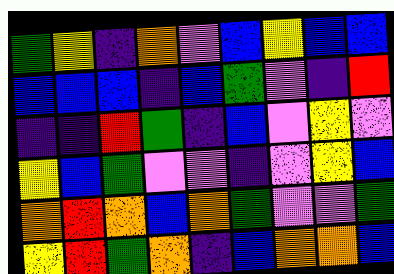[["green", "yellow", "indigo", "orange", "violet", "blue", "yellow", "blue", "blue"], ["blue", "blue", "blue", "indigo", "blue", "green", "violet", "indigo", "red"], ["indigo", "indigo", "red", "green", "indigo", "blue", "violet", "yellow", "violet"], ["yellow", "blue", "green", "violet", "violet", "indigo", "violet", "yellow", "blue"], ["orange", "red", "orange", "blue", "orange", "green", "violet", "violet", "green"], ["yellow", "red", "green", "orange", "indigo", "blue", "orange", "orange", "blue"]]